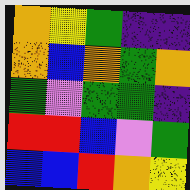[["orange", "yellow", "green", "indigo", "indigo"], ["orange", "blue", "orange", "green", "orange"], ["green", "violet", "green", "green", "indigo"], ["red", "red", "blue", "violet", "green"], ["blue", "blue", "red", "orange", "yellow"]]